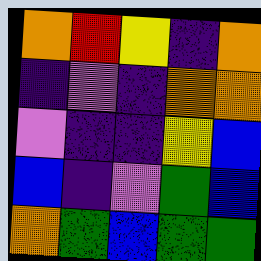[["orange", "red", "yellow", "indigo", "orange"], ["indigo", "violet", "indigo", "orange", "orange"], ["violet", "indigo", "indigo", "yellow", "blue"], ["blue", "indigo", "violet", "green", "blue"], ["orange", "green", "blue", "green", "green"]]